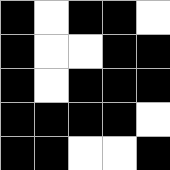[["black", "white", "black", "black", "white"], ["black", "white", "white", "black", "black"], ["black", "white", "black", "black", "black"], ["black", "black", "black", "black", "white"], ["black", "black", "white", "white", "black"]]